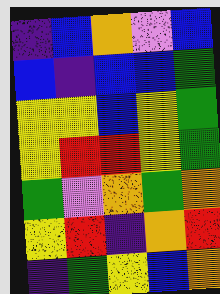[["indigo", "blue", "orange", "violet", "blue"], ["blue", "indigo", "blue", "blue", "green"], ["yellow", "yellow", "blue", "yellow", "green"], ["yellow", "red", "red", "yellow", "green"], ["green", "violet", "orange", "green", "orange"], ["yellow", "red", "indigo", "orange", "red"], ["indigo", "green", "yellow", "blue", "orange"]]